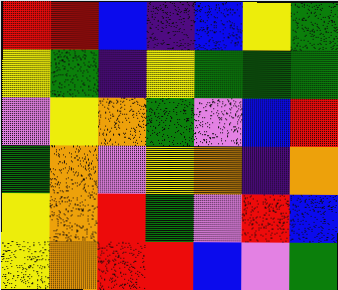[["red", "red", "blue", "indigo", "blue", "yellow", "green"], ["yellow", "green", "indigo", "yellow", "green", "green", "green"], ["violet", "yellow", "orange", "green", "violet", "blue", "red"], ["green", "orange", "violet", "yellow", "orange", "indigo", "orange"], ["yellow", "orange", "red", "green", "violet", "red", "blue"], ["yellow", "orange", "red", "red", "blue", "violet", "green"]]